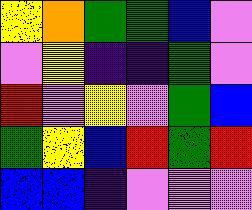[["yellow", "orange", "green", "green", "blue", "violet"], ["violet", "yellow", "indigo", "indigo", "green", "violet"], ["red", "violet", "yellow", "violet", "green", "blue"], ["green", "yellow", "blue", "red", "green", "red"], ["blue", "blue", "indigo", "violet", "violet", "violet"]]